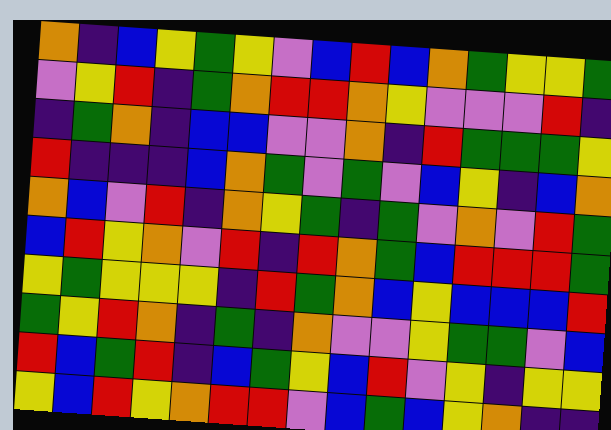[["orange", "indigo", "blue", "yellow", "green", "yellow", "violet", "blue", "red", "blue", "orange", "green", "yellow", "yellow", "green"], ["violet", "yellow", "red", "indigo", "green", "orange", "red", "red", "orange", "yellow", "violet", "violet", "violet", "red", "indigo"], ["indigo", "green", "orange", "indigo", "blue", "blue", "violet", "violet", "orange", "indigo", "red", "green", "green", "green", "yellow"], ["red", "indigo", "indigo", "indigo", "blue", "orange", "green", "violet", "green", "violet", "blue", "yellow", "indigo", "blue", "orange"], ["orange", "blue", "violet", "red", "indigo", "orange", "yellow", "green", "indigo", "green", "violet", "orange", "violet", "red", "green"], ["blue", "red", "yellow", "orange", "violet", "red", "indigo", "red", "orange", "green", "blue", "red", "red", "red", "green"], ["yellow", "green", "yellow", "yellow", "yellow", "indigo", "red", "green", "orange", "blue", "yellow", "blue", "blue", "blue", "red"], ["green", "yellow", "red", "orange", "indigo", "green", "indigo", "orange", "violet", "violet", "yellow", "green", "green", "violet", "blue"], ["red", "blue", "green", "red", "indigo", "blue", "green", "yellow", "blue", "red", "violet", "yellow", "indigo", "yellow", "yellow"], ["yellow", "blue", "red", "yellow", "orange", "red", "red", "violet", "blue", "green", "blue", "yellow", "orange", "indigo", "indigo"]]